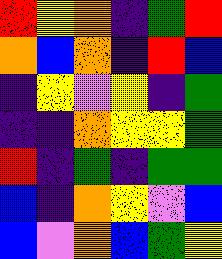[["red", "yellow", "orange", "indigo", "green", "red"], ["orange", "blue", "orange", "indigo", "red", "blue"], ["indigo", "yellow", "violet", "yellow", "indigo", "green"], ["indigo", "indigo", "orange", "yellow", "yellow", "green"], ["red", "indigo", "green", "indigo", "green", "green"], ["blue", "indigo", "orange", "yellow", "violet", "blue"], ["blue", "violet", "orange", "blue", "green", "yellow"]]